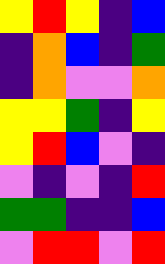[["yellow", "red", "yellow", "indigo", "blue"], ["indigo", "orange", "blue", "indigo", "green"], ["indigo", "orange", "violet", "violet", "orange"], ["yellow", "yellow", "green", "indigo", "yellow"], ["yellow", "red", "blue", "violet", "indigo"], ["violet", "indigo", "violet", "indigo", "red"], ["green", "green", "indigo", "indigo", "blue"], ["violet", "red", "red", "violet", "red"]]